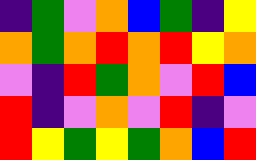[["indigo", "green", "violet", "orange", "blue", "green", "indigo", "yellow"], ["orange", "green", "orange", "red", "orange", "red", "yellow", "orange"], ["violet", "indigo", "red", "green", "orange", "violet", "red", "blue"], ["red", "indigo", "violet", "orange", "violet", "red", "indigo", "violet"], ["red", "yellow", "green", "yellow", "green", "orange", "blue", "red"]]